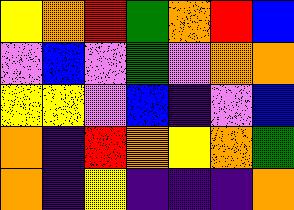[["yellow", "orange", "red", "green", "orange", "red", "blue"], ["violet", "blue", "violet", "green", "violet", "orange", "orange"], ["yellow", "yellow", "violet", "blue", "indigo", "violet", "blue"], ["orange", "indigo", "red", "orange", "yellow", "orange", "green"], ["orange", "indigo", "yellow", "indigo", "indigo", "indigo", "orange"]]